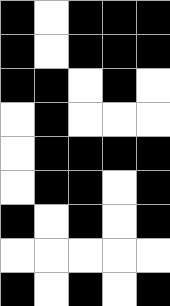[["black", "white", "black", "black", "black"], ["black", "white", "black", "black", "black"], ["black", "black", "white", "black", "white"], ["white", "black", "white", "white", "white"], ["white", "black", "black", "black", "black"], ["white", "black", "black", "white", "black"], ["black", "white", "black", "white", "black"], ["white", "white", "white", "white", "white"], ["black", "white", "black", "white", "black"]]